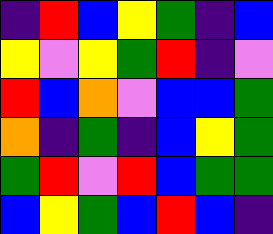[["indigo", "red", "blue", "yellow", "green", "indigo", "blue"], ["yellow", "violet", "yellow", "green", "red", "indigo", "violet"], ["red", "blue", "orange", "violet", "blue", "blue", "green"], ["orange", "indigo", "green", "indigo", "blue", "yellow", "green"], ["green", "red", "violet", "red", "blue", "green", "green"], ["blue", "yellow", "green", "blue", "red", "blue", "indigo"]]